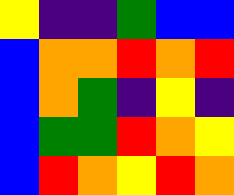[["yellow", "indigo", "indigo", "green", "blue", "blue"], ["blue", "orange", "orange", "red", "orange", "red"], ["blue", "orange", "green", "indigo", "yellow", "indigo"], ["blue", "green", "green", "red", "orange", "yellow"], ["blue", "red", "orange", "yellow", "red", "orange"]]